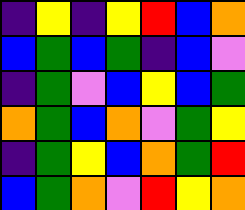[["indigo", "yellow", "indigo", "yellow", "red", "blue", "orange"], ["blue", "green", "blue", "green", "indigo", "blue", "violet"], ["indigo", "green", "violet", "blue", "yellow", "blue", "green"], ["orange", "green", "blue", "orange", "violet", "green", "yellow"], ["indigo", "green", "yellow", "blue", "orange", "green", "red"], ["blue", "green", "orange", "violet", "red", "yellow", "orange"]]